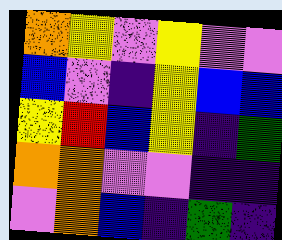[["orange", "yellow", "violet", "yellow", "violet", "violet"], ["blue", "violet", "indigo", "yellow", "blue", "blue"], ["yellow", "red", "blue", "yellow", "indigo", "green"], ["orange", "orange", "violet", "violet", "indigo", "indigo"], ["violet", "orange", "blue", "indigo", "green", "indigo"]]